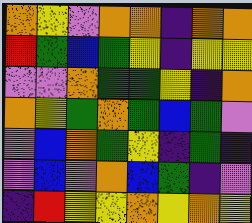[["orange", "yellow", "violet", "orange", "orange", "indigo", "orange", "orange"], ["red", "green", "blue", "green", "yellow", "indigo", "yellow", "yellow"], ["violet", "violet", "orange", "green", "green", "yellow", "indigo", "orange"], ["orange", "yellow", "green", "orange", "green", "blue", "green", "violet"], ["violet", "blue", "orange", "green", "yellow", "indigo", "green", "indigo"], ["violet", "blue", "violet", "orange", "blue", "green", "indigo", "violet"], ["indigo", "red", "yellow", "yellow", "orange", "yellow", "orange", "yellow"]]